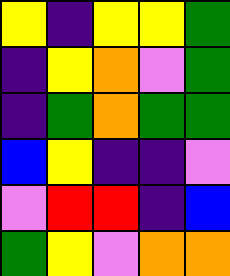[["yellow", "indigo", "yellow", "yellow", "green"], ["indigo", "yellow", "orange", "violet", "green"], ["indigo", "green", "orange", "green", "green"], ["blue", "yellow", "indigo", "indigo", "violet"], ["violet", "red", "red", "indigo", "blue"], ["green", "yellow", "violet", "orange", "orange"]]